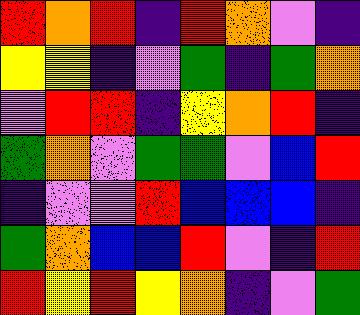[["red", "orange", "red", "indigo", "red", "orange", "violet", "indigo"], ["yellow", "yellow", "indigo", "violet", "green", "indigo", "green", "orange"], ["violet", "red", "red", "indigo", "yellow", "orange", "red", "indigo"], ["green", "orange", "violet", "green", "green", "violet", "blue", "red"], ["indigo", "violet", "violet", "red", "blue", "blue", "blue", "indigo"], ["green", "orange", "blue", "blue", "red", "violet", "indigo", "red"], ["red", "yellow", "red", "yellow", "orange", "indigo", "violet", "green"]]